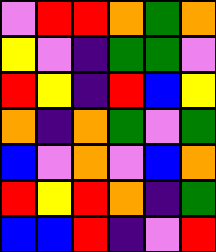[["violet", "red", "red", "orange", "green", "orange"], ["yellow", "violet", "indigo", "green", "green", "violet"], ["red", "yellow", "indigo", "red", "blue", "yellow"], ["orange", "indigo", "orange", "green", "violet", "green"], ["blue", "violet", "orange", "violet", "blue", "orange"], ["red", "yellow", "red", "orange", "indigo", "green"], ["blue", "blue", "red", "indigo", "violet", "red"]]